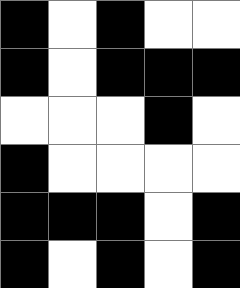[["black", "white", "black", "white", "white"], ["black", "white", "black", "black", "black"], ["white", "white", "white", "black", "white"], ["black", "white", "white", "white", "white"], ["black", "black", "black", "white", "black"], ["black", "white", "black", "white", "black"]]